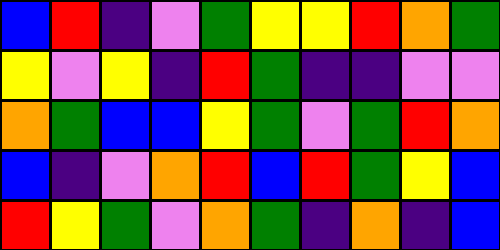[["blue", "red", "indigo", "violet", "green", "yellow", "yellow", "red", "orange", "green"], ["yellow", "violet", "yellow", "indigo", "red", "green", "indigo", "indigo", "violet", "violet"], ["orange", "green", "blue", "blue", "yellow", "green", "violet", "green", "red", "orange"], ["blue", "indigo", "violet", "orange", "red", "blue", "red", "green", "yellow", "blue"], ["red", "yellow", "green", "violet", "orange", "green", "indigo", "orange", "indigo", "blue"]]